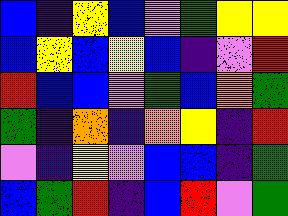[["blue", "indigo", "yellow", "blue", "violet", "green", "yellow", "yellow"], ["blue", "yellow", "blue", "yellow", "blue", "indigo", "violet", "red"], ["red", "blue", "blue", "violet", "green", "blue", "orange", "green"], ["green", "indigo", "orange", "indigo", "orange", "yellow", "indigo", "red"], ["violet", "indigo", "yellow", "violet", "blue", "blue", "indigo", "green"], ["blue", "green", "red", "indigo", "blue", "red", "violet", "green"]]